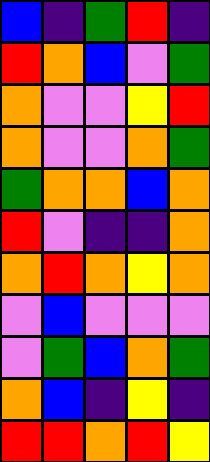[["blue", "indigo", "green", "red", "indigo"], ["red", "orange", "blue", "violet", "green"], ["orange", "violet", "violet", "yellow", "red"], ["orange", "violet", "violet", "orange", "green"], ["green", "orange", "orange", "blue", "orange"], ["red", "violet", "indigo", "indigo", "orange"], ["orange", "red", "orange", "yellow", "orange"], ["violet", "blue", "violet", "violet", "violet"], ["violet", "green", "blue", "orange", "green"], ["orange", "blue", "indigo", "yellow", "indigo"], ["red", "red", "orange", "red", "yellow"]]